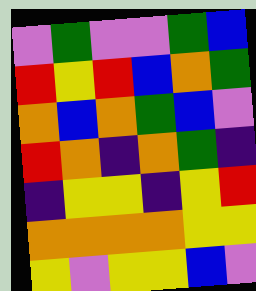[["violet", "green", "violet", "violet", "green", "blue"], ["red", "yellow", "red", "blue", "orange", "green"], ["orange", "blue", "orange", "green", "blue", "violet"], ["red", "orange", "indigo", "orange", "green", "indigo"], ["indigo", "yellow", "yellow", "indigo", "yellow", "red"], ["orange", "orange", "orange", "orange", "yellow", "yellow"], ["yellow", "violet", "yellow", "yellow", "blue", "violet"]]